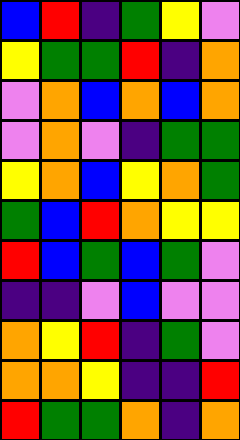[["blue", "red", "indigo", "green", "yellow", "violet"], ["yellow", "green", "green", "red", "indigo", "orange"], ["violet", "orange", "blue", "orange", "blue", "orange"], ["violet", "orange", "violet", "indigo", "green", "green"], ["yellow", "orange", "blue", "yellow", "orange", "green"], ["green", "blue", "red", "orange", "yellow", "yellow"], ["red", "blue", "green", "blue", "green", "violet"], ["indigo", "indigo", "violet", "blue", "violet", "violet"], ["orange", "yellow", "red", "indigo", "green", "violet"], ["orange", "orange", "yellow", "indigo", "indigo", "red"], ["red", "green", "green", "orange", "indigo", "orange"]]